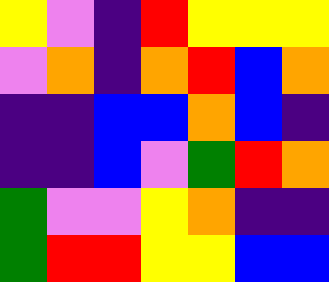[["yellow", "violet", "indigo", "red", "yellow", "yellow", "yellow"], ["violet", "orange", "indigo", "orange", "red", "blue", "orange"], ["indigo", "indigo", "blue", "blue", "orange", "blue", "indigo"], ["indigo", "indigo", "blue", "violet", "green", "red", "orange"], ["green", "violet", "violet", "yellow", "orange", "indigo", "indigo"], ["green", "red", "red", "yellow", "yellow", "blue", "blue"]]